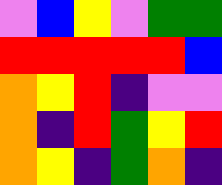[["violet", "blue", "yellow", "violet", "green", "green"], ["red", "red", "red", "red", "red", "blue"], ["orange", "yellow", "red", "indigo", "violet", "violet"], ["orange", "indigo", "red", "green", "yellow", "red"], ["orange", "yellow", "indigo", "green", "orange", "indigo"]]